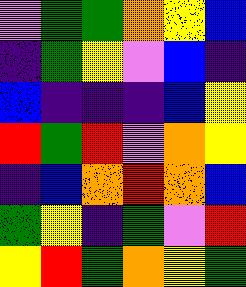[["violet", "green", "green", "orange", "yellow", "blue"], ["indigo", "green", "yellow", "violet", "blue", "indigo"], ["blue", "indigo", "indigo", "indigo", "blue", "yellow"], ["red", "green", "red", "violet", "orange", "yellow"], ["indigo", "blue", "orange", "red", "orange", "blue"], ["green", "yellow", "indigo", "green", "violet", "red"], ["yellow", "red", "green", "orange", "yellow", "green"]]